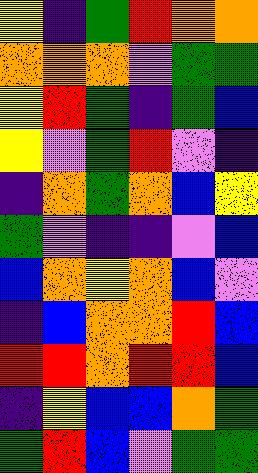[["yellow", "indigo", "green", "red", "orange", "orange"], ["orange", "orange", "orange", "violet", "green", "green"], ["yellow", "red", "green", "indigo", "green", "blue"], ["yellow", "violet", "green", "red", "violet", "indigo"], ["indigo", "orange", "green", "orange", "blue", "yellow"], ["green", "violet", "indigo", "indigo", "violet", "blue"], ["blue", "orange", "yellow", "orange", "blue", "violet"], ["indigo", "blue", "orange", "orange", "red", "blue"], ["red", "red", "orange", "red", "red", "blue"], ["indigo", "yellow", "blue", "blue", "orange", "green"], ["green", "red", "blue", "violet", "green", "green"]]